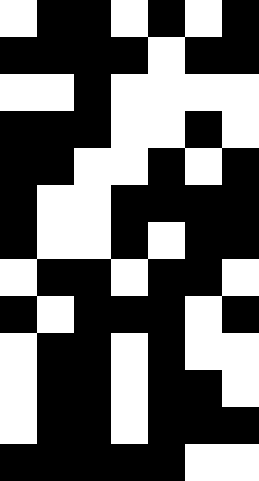[["white", "black", "black", "white", "black", "white", "black"], ["black", "black", "black", "black", "white", "black", "black"], ["white", "white", "black", "white", "white", "white", "white"], ["black", "black", "black", "white", "white", "black", "white"], ["black", "black", "white", "white", "black", "white", "black"], ["black", "white", "white", "black", "black", "black", "black"], ["black", "white", "white", "black", "white", "black", "black"], ["white", "black", "black", "white", "black", "black", "white"], ["black", "white", "black", "black", "black", "white", "black"], ["white", "black", "black", "white", "black", "white", "white"], ["white", "black", "black", "white", "black", "black", "white"], ["white", "black", "black", "white", "black", "black", "black"], ["black", "black", "black", "black", "black", "white", "white"]]